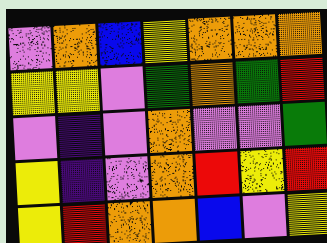[["violet", "orange", "blue", "yellow", "orange", "orange", "orange"], ["yellow", "yellow", "violet", "green", "orange", "green", "red"], ["violet", "indigo", "violet", "orange", "violet", "violet", "green"], ["yellow", "indigo", "violet", "orange", "red", "yellow", "red"], ["yellow", "red", "orange", "orange", "blue", "violet", "yellow"]]